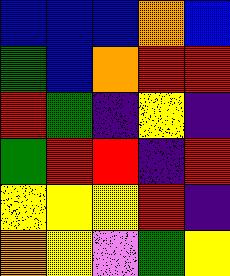[["blue", "blue", "blue", "orange", "blue"], ["green", "blue", "orange", "red", "red"], ["red", "green", "indigo", "yellow", "indigo"], ["green", "red", "red", "indigo", "red"], ["yellow", "yellow", "yellow", "red", "indigo"], ["orange", "yellow", "violet", "green", "yellow"]]